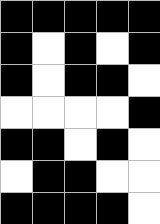[["black", "black", "black", "black", "black"], ["black", "white", "black", "white", "black"], ["black", "white", "black", "black", "white"], ["white", "white", "white", "white", "black"], ["black", "black", "white", "black", "white"], ["white", "black", "black", "white", "white"], ["black", "black", "black", "black", "white"]]